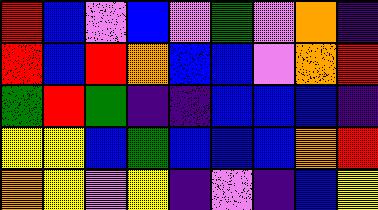[["red", "blue", "violet", "blue", "violet", "green", "violet", "orange", "indigo"], ["red", "blue", "red", "orange", "blue", "blue", "violet", "orange", "red"], ["green", "red", "green", "indigo", "indigo", "blue", "blue", "blue", "indigo"], ["yellow", "yellow", "blue", "green", "blue", "blue", "blue", "orange", "red"], ["orange", "yellow", "violet", "yellow", "indigo", "violet", "indigo", "blue", "yellow"]]